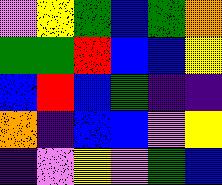[["violet", "yellow", "green", "blue", "green", "orange"], ["green", "green", "red", "blue", "blue", "yellow"], ["blue", "red", "blue", "green", "indigo", "indigo"], ["orange", "indigo", "blue", "blue", "violet", "yellow"], ["indigo", "violet", "yellow", "violet", "green", "blue"]]